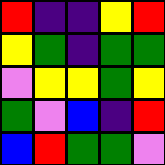[["red", "indigo", "indigo", "yellow", "red"], ["yellow", "green", "indigo", "green", "green"], ["violet", "yellow", "yellow", "green", "yellow"], ["green", "violet", "blue", "indigo", "red"], ["blue", "red", "green", "green", "violet"]]